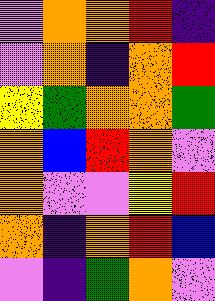[["violet", "orange", "orange", "red", "indigo"], ["violet", "orange", "indigo", "orange", "red"], ["yellow", "green", "orange", "orange", "green"], ["orange", "blue", "red", "orange", "violet"], ["orange", "violet", "violet", "yellow", "red"], ["orange", "indigo", "orange", "red", "blue"], ["violet", "indigo", "green", "orange", "violet"]]